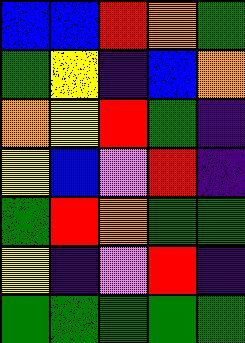[["blue", "blue", "red", "orange", "green"], ["green", "yellow", "indigo", "blue", "orange"], ["orange", "yellow", "red", "green", "indigo"], ["yellow", "blue", "violet", "red", "indigo"], ["green", "red", "orange", "green", "green"], ["yellow", "indigo", "violet", "red", "indigo"], ["green", "green", "green", "green", "green"]]